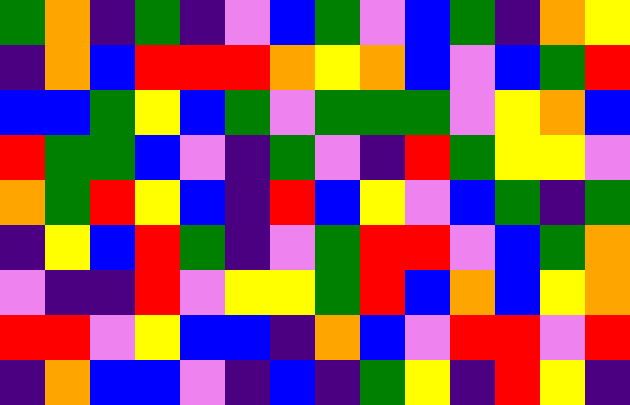[["green", "orange", "indigo", "green", "indigo", "violet", "blue", "green", "violet", "blue", "green", "indigo", "orange", "yellow"], ["indigo", "orange", "blue", "red", "red", "red", "orange", "yellow", "orange", "blue", "violet", "blue", "green", "red"], ["blue", "blue", "green", "yellow", "blue", "green", "violet", "green", "green", "green", "violet", "yellow", "orange", "blue"], ["red", "green", "green", "blue", "violet", "indigo", "green", "violet", "indigo", "red", "green", "yellow", "yellow", "violet"], ["orange", "green", "red", "yellow", "blue", "indigo", "red", "blue", "yellow", "violet", "blue", "green", "indigo", "green"], ["indigo", "yellow", "blue", "red", "green", "indigo", "violet", "green", "red", "red", "violet", "blue", "green", "orange"], ["violet", "indigo", "indigo", "red", "violet", "yellow", "yellow", "green", "red", "blue", "orange", "blue", "yellow", "orange"], ["red", "red", "violet", "yellow", "blue", "blue", "indigo", "orange", "blue", "violet", "red", "red", "violet", "red"], ["indigo", "orange", "blue", "blue", "violet", "indigo", "blue", "indigo", "green", "yellow", "indigo", "red", "yellow", "indigo"]]